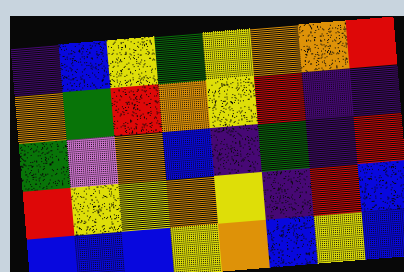[["indigo", "blue", "yellow", "green", "yellow", "orange", "orange", "red"], ["orange", "green", "red", "orange", "yellow", "red", "indigo", "indigo"], ["green", "violet", "orange", "blue", "indigo", "green", "indigo", "red"], ["red", "yellow", "yellow", "orange", "yellow", "indigo", "red", "blue"], ["blue", "blue", "blue", "yellow", "orange", "blue", "yellow", "blue"]]